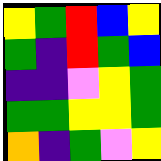[["yellow", "green", "red", "blue", "yellow"], ["green", "indigo", "red", "green", "blue"], ["indigo", "indigo", "violet", "yellow", "green"], ["green", "green", "yellow", "yellow", "green"], ["orange", "indigo", "green", "violet", "yellow"]]